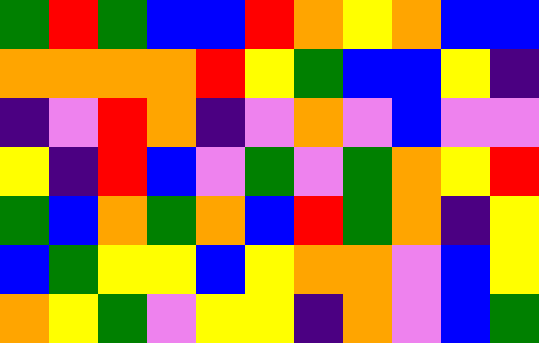[["green", "red", "green", "blue", "blue", "red", "orange", "yellow", "orange", "blue", "blue"], ["orange", "orange", "orange", "orange", "red", "yellow", "green", "blue", "blue", "yellow", "indigo"], ["indigo", "violet", "red", "orange", "indigo", "violet", "orange", "violet", "blue", "violet", "violet"], ["yellow", "indigo", "red", "blue", "violet", "green", "violet", "green", "orange", "yellow", "red"], ["green", "blue", "orange", "green", "orange", "blue", "red", "green", "orange", "indigo", "yellow"], ["blue", "green", "yellow", "yellow", "blue", "yellow", "orange", "orange", "violet", "blue", "yellow"], ["orange", "yellow", "green", "violet", "yellow", "yellow", "indigo", "orange", "violet", "blue", "green"]]